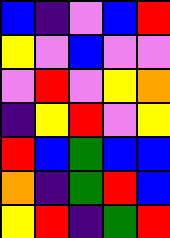[["blue", "indigo", "violet", "blue", "red"], ["yellow", "violet", "blue", "violet", "violet"], ["violet", "red", "violet", "yellow", "orange"], ["indigo", "yellow", "red", "violet", "yellow"], ["red", "blue", "green", "blue", "blue"], ["orange", "indigo", "green", "red", "blue"], ["yellow", "red", "indigo", "green", "red"]]